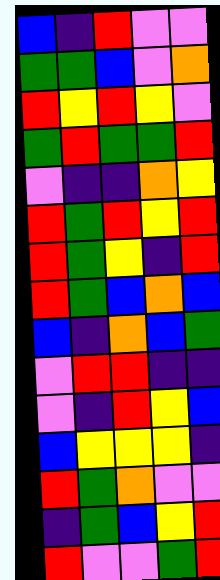[["blue", "indigo", "red", "violet", "violet"], ["green", "green", "blue", "violet", "orange"], ["red", "yellow", "red", "yellow", "violet"], ["green", "red", "green", "green", "red"], ["violet", "indigo", "indigo", "orange", "yellow"], ["red", "green", "red", "yellow", "red"], ["red", "green", "yellow", "indigo", "red"], ["red", "green", "blue", "orange", "blue"], ["blue", "indigo", "orange", "blue", "green"], ["violet", "red", "red", "indigo", "indigo"], ["violet", "indigo", "red", "yellow", "blue"], ["blue", "yellow", "yellow", "yellow", "indigo"], ["red", "green", "orange", "violet", "violet"], ["indigo", "green", "blue", "yellow", "red"], ["red", "violet", "violet", "green", "red"]]